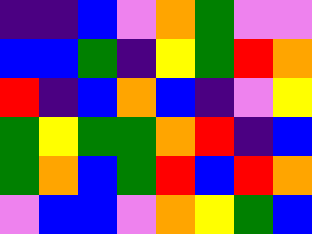[["indigo", "indigo", "blue", "violet", "orange", "green", "violet", "violet"], ["blue", "blue", "green", "indigo", "yellow", "green", "red", "orange"], ["red", "indigo", "blue", "orange", "blue", "indigo", "violet", "yellow"], ["green", "yellow", "green", "green", "orange", "red", "indigo", "blue"], ["green", "orange", "blue", "green", "red", "blue", "red", "orange"], ["violet", "blue", "blue", "violet", "orange", "yellow", "green", "blue"]]